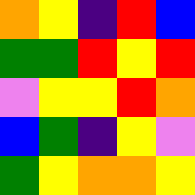[["orange", "yellow", "indigo", "red", "blue"], ["green", "green", "red", "yellow", "red"], ["violet", "yellow", "yellow", "red", "orange"], ["blue", "green", "indigo", "yellow", "violet"], ["green", "yellow", "orange", "orange", "yellow"]]